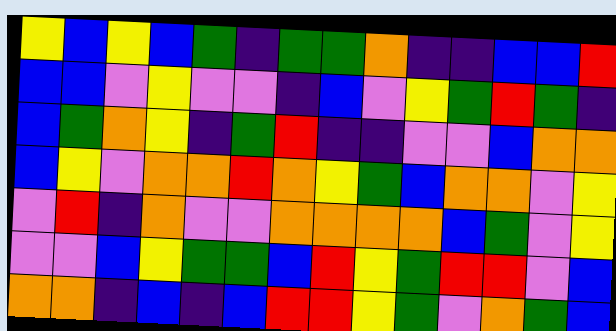[["yellow", "blue", "yellow", "blue", "green", "indigo", "green", "green", "orange", "indigo", "indigo", "blue", "blue", "red"], ["blue", "blue", "violet", "yellow", "violet", "violet", "indigo", "blue", "violet", "yellow", "green", "red", "green", "indigo"], ["blue", "green", "orange", "yellow", "indigo", "green", "red", "indigo", "indigo", "violet", "violet", "blue", "orange", "orange"], ["blue", "yellow", "violet", "orange", "orange", "red", "orange", "yellow", "green", "blue", "orange", "orange", "violet", "yellow"], ["violet", "red", "indigo", "orange", "violet", "violet", "orange", "orange", "orange", "orange", "blue", "green", "violet", "yellow"], ["violet", "violet", "blue", "yellow", "green", "green", "blue", "red", "yellow", "green", "red", "red", "violet", "blue"], ["orange", "orange", "indigo", "blue", "indigo", "blue", "red", "red", "yellow", "green", "violet", "orange", "green", "blue"]]